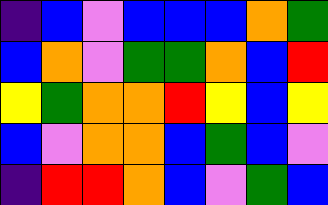[["indigo", "blue", "violet", "blue", "blue", "blue", "orange", "green"], ["blue", "orange", "violet", "green", "green", "orange", "blue", "red"], ["yellow", "green", "orange", "orange", "red", "yellow", "blue", "yellow"], ["blue", "violet", "orange", "orange", "blue", "green", "blue", "violet"], ["indigo", "red", "red", "orange", "blue", "violet", "green", "blue"]]